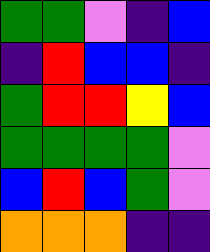[["green", "green", "violet", "indigo", "blue"], ["indigo", "red", "blue", "blue", "indigo"], ["green", "red", "red", "yellow", "blue"], ["green", "green", "green", "green", "violet"], ["blue", "red", "blue", "green", "violet"], ["orange", "orange", "orange", "indigo", "indigo"]]